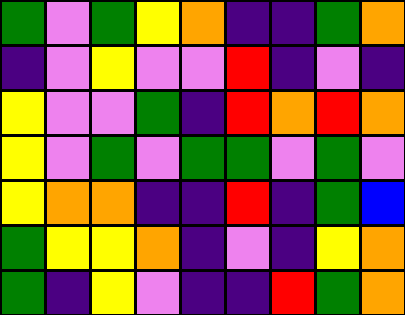[["green", "violet", "green", "yellow", "orange", "indigo", "indigo", "green", "orange"], ["indigo", "violet", "yellow", "violet", "violet", "red", "indigo", "violet", "indigo"], ["yellow", "violet", "violet", "green", "indigo", "red", "orange", "red", "orange"], ["yellow", "violet", "green", "violet", "green", "green", "violet", "green", "violet"], ["yellow", "orange", "orange", "indigo", "indigo", "red", "indigo", "green", "blue"], ["green", "yellow", "yellow", "orange", "indigo", "violet", "indigo", "yellow", "orange"], ["green", "indigo", "yellow", "violet", "indigo", "indigo", "red", "green", "orange"]]